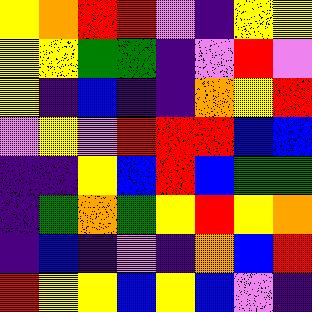[["yellow", "orange", "red", "red", "violet", "indigo", "yellow", "yellow"], ["yellow", "yellow", "green", "green", "indigo", "violet", "red", "violet"], ["yellow", "indigo", "blue", "indigo", "indigo", "orange", "yellow", "red"], ["violet", "yellow", "violet", "red", "red", "red", "blue", "blue"], ["indigo", "indigo", "yellow", "blue", "red", "blue", "green", "green"], ["indigo", "green", "orange", "green", "yellow", "red", "yellow", "orange"], ["indigo", "blue", "indigo", "violet", "indigo", "orange", "blue", "red"], ["red", "yellow", "yellow", "blue", "yellow", "blue", "violet", "indigo"]]